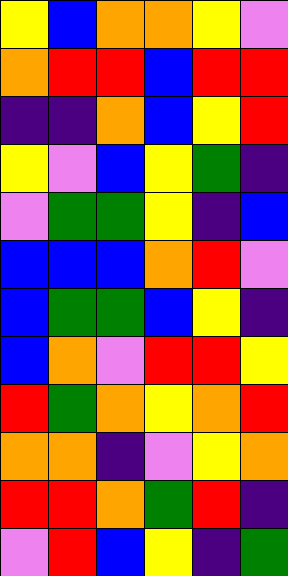[["yellow", "blue", "orange", "orange", "yellow", "violet"], ["orange", "red", "red", "blue", "red", "red"], ["indigo", "indigo", "orange", "blue", "yellow", "red"], ["yellow", "violet", "blue", "yellow", "green", "indigo"], ["violet", "green", "green", "yellow", "indigo", "blue"], ["blue", "blue", "blue", "orange", "red", "violet"], ["blue", "green", "green", "blue", "yellow", "indigo"], ["blue", "orange", "violet", "red", "red", "yellow"], ["red", "green", "orange", "yellow", "orange", "red"], ["orange", "orange", "indigo", "violet", "yellow", "orange"], ["red", "red", "orange", "green", "red", "indigo"], ["violet", "red", "blue", "yellow", "indigo", "green"]]